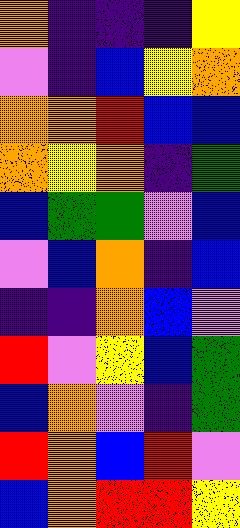[["orange", "indigo", "indigo", "indigo", "yellow"], ["violet", "indigo", "blue", "yellow", "orange"], ["orange", "orange", "red", "blue", "blue"], ["orange", "yellow", "orange", "indigo", "green"], ["blue", "green", "green", "violet", "blue"], ["violet", "blue", "orange", "indigo", "blue"], ["indigo", "indigo", "orange", "blue", "violet"], ["red", "violet", "yellow", "blue", "green"], ["blue", "orange", "violet", "indigo", "green"], ["red", "orange", "blue", "red", "violet"], ["blue", "orange", "red", "red", "yellow"]]